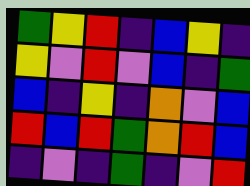[["green", "yellow", "red", "indigo", "blue", "yellow", "indigo"], ["yellow", "violet", "red", "violet", "blue", "indigo", "green"], ["blue", "indigo", "yellow", "indigo", "orange", "violet", "blue"], ["red", "blue", "red", "green", "orange", "red", "blue"], ["indigo", "violet", "indigo", "green", "indigo", "violet", "red"]]